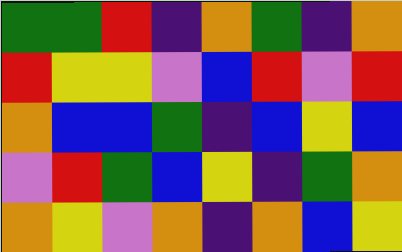[["green", "green", "red", "indigo", "orange", "green", "indigo", "orange"], ["red", "yellow", "yellow", "violet", "blue", "red", "violet", "red"], ["orange", "blue", "blue", "green", "indigo", "blue", "yellow", "blue"], ["violet", "red", "green", "blue", "yellow", "indigo", "green", "orange"], ["orange", "yellow", "violet", "orange", "indigo", "orange", "blue", "yellow"]]